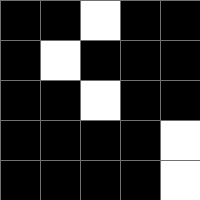[["black", "black", "white", "black", "black"], ["black", "white", "black", "black", "black"], ["black", "black", "white", "black", "black"], ["black", "black", "black", "black", "white"], ["black", "black", "black", "black", "white"]]